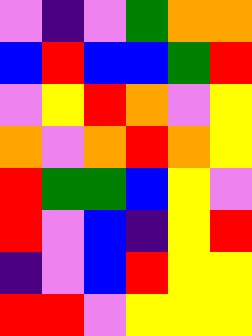[["violet", "indigo", "violet", "green", "orange", "orange"], ["blue", "red", "blue", "blue", "green", "red"], ["violet", "yellow", "red", "orange", "violet", "yellow"], ["orange", "violet", "orange", "red", "orange", "yellow"], ["red", "green", "green", "blue", "yellow", "violet"], ["red", "violet", "blue", "indigo", "yellow", "red"], ["indigo", "violet", "blue", "red", "yellow", "yellow"], ["red", "red", "violet", "yellow", "yellow", "yellow"]]